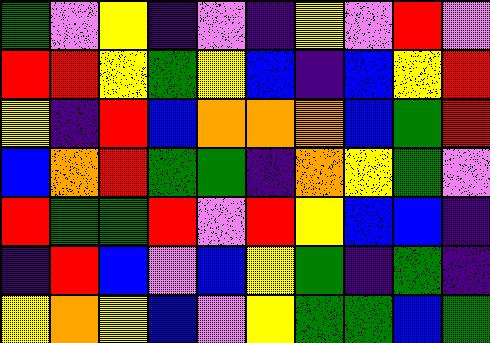[["green", "violet", "yellow", "indigo", "violet", "indigo", "yellow", "violet", "red", "violet"], ["red", "red", "yellow", "green", "yellow", "blue", "indigo", "blue", "yellow", "red"], ["yellow", "indigo", "red", "blue", "orange", "orange", "orange", "blue", "green", "red"], ["blue", "orange", "red", "green", "green", "indigo", "orange", "yellow", "green", "violet"], ["red", "green", "green", "red", "violet", "red", "yellow", "blue", "blue", "indigo"], ["indigo", "red", "blue", "violet", "blue", "yellow", "green", "indigo", "green", "indigo"], ["yellow", "orange", "yellow", "blue", "violet", "yellow", "green", "green", "blue", "green"]]